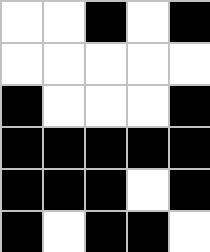[["white", "white", "black", "white", "black"], ["white", "white", "white", "white", "white"], ["black", "white", "white", "white", "black"], ["black", "black", "black", "black", "black"], ["black", "black", "black", "white", "black"], ["black", "white", "black", "black", "white"]]